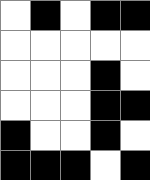[["white", "black", "white", "black", "black"], ["white", "white", "white", "white", "white"], ["white", "white", "white", "black", "white"], ["white", "white", "white", "black", "black"], ["black", "white", "white", "black", "white"], ["black", "black", "black", "white", "black"]]